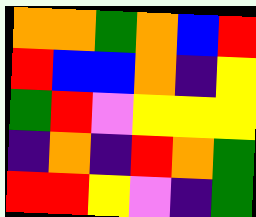[["orange", "orange", "green", "orange", "blue", "red"], ["red", "blue", "blue", "orange", "indigo", "yellow"], ["green", "red", "violet", "yellow", "yellow", "yellow"], ["indigo", "orange", "indigo", "red", "orange", "green"], ["red", "red", "yellow", "violet", "indigo", "green"]]